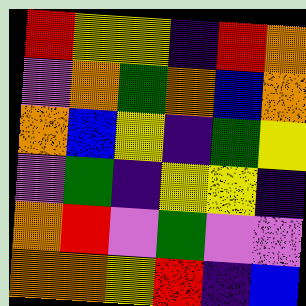[["red", "yellow", "yellow", "indigo", "red", "orange"], ["violet", "orange", "green", "orange", "blue", "orange"], ["orange", "blue", "yellow", "indigo", "green", "yellow"], ["violet", "green", "indigo", "yellow", "yellow", "indigo"], ["orange", "red", "violet", "green", "violet", "violet"], ["orange", "orange", "yellow", "red", "indigo", "blue"]]